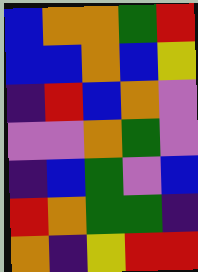[["blue", "orange", "orange", "green", "red"], ["blue", "blue", "orange", "blue", "yellow"], ["indigo", "red", "blue", "orange", "violet"], ["violet", "violet", "orange", "green", "violet"], ["indigo", "blue", "green", "violet", "blue"], ["red", "orange", "green", "green", "indigo"], ["orange", "indigo", "yellow", "red", "red"]]